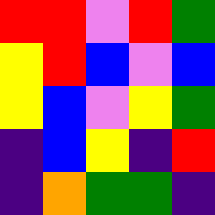[["red", "red", "violet", "red", "green"], ["yellow", "red", "blue", "violet", "blue"], ["yellow", "blue", "violet", "yellow", "green"], ["indigo", "blue", "yellow", "indigo", "red"], ["indigo", "orange", "green", "green", "indigo"]]